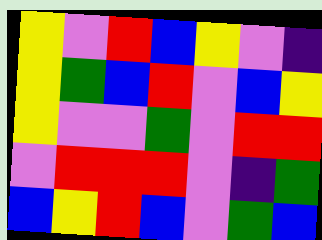[["yellow", "violet", "red", "blue", "yellow", "violet", "indigo"], ["yellow", "green", "blue", "red", "violet", "blue", "yellow"], ["yellow", "violet", "violet", "green", "violet", "red", "red"], ["violet", "red", "red", "red", "violet", "indigo", "green"], ["blue", "yellow", "red", "blue", "violet", "green", "blue"]]